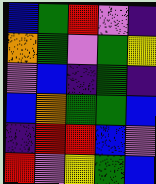[["blue", "green", "red", "violet", "indigo"], ["orange", "green", "violet", "green", "yellow"], ["violet", "blue", "indigo", "green", "indigo"], ["blue", "orange", "green", "green", "blue"], ["indigo", "red", "red", "blue", "violet"], ["red", "violet", "yellow", "green", "blue"]]